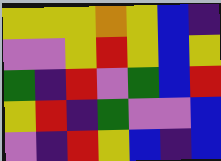[["yellow", "yellow", "yellow", "orange", "yellow", "blue", "indigo"], ["violet", "violet", "yellow", "red", "yellow", "blue", "yellow"], ["green", "indigo", "red", "violet", "green", "blue", "red"], ["yellow", "red", "indigo", "green", "violet", "violet", "blue"], ["violet", "indigo", "red", "yellow", "blue", "indigo", "blue"]]